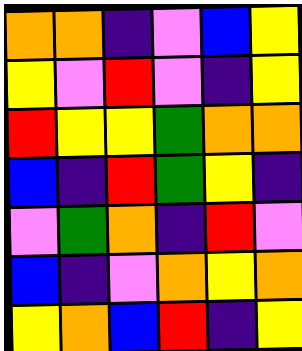[["orange", "orange", "indigo", "violet", "blue", "yellow"], ["yellow", "violet", "red", "violet", "indigo", "yellow"], ["red", "yellow", "yellow", "green", "orange", "orange"], ["blue", "indigo", "red", "green", "yellow", "indigo"], ["violet", "green", "orange", "indigo", "red", "violet"], ["blue", "indigo", "violet", "orange", "yellow", "orange"], ["yellow", "orange", "blue", "red", "indigo", "yellow"]]